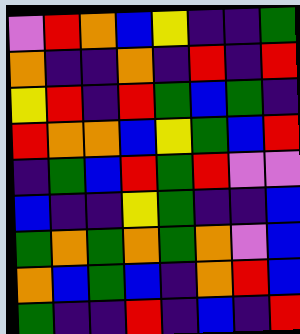[["violet", "red", "orange", "blue", "yellow", "indigo", "indigo", "green"], ["orange", "indigo", "indigo", "orange", "indigo", "red", "indigo", "red"], ["yellow", "red", "indigo", "red", "green", "blue", "green", "indigo"], ["red", "orange", "orange", "blue", "yellow", "green", "blue", "red"], ["indigo", "green", "blue", "red", "green", "red", "violet", "violet"], ["blue", "indigo", "indigo", "yellow", "green", "indigo", "indigo", "blue"], ["green", "orange", "green", "orange", "green", "orange", "violet", "blue"], ["orange", "blue", "green", "blue", "indigo", "orange", "red", "blue"], ["green", "indigo", "indigo", "red", "indigo", "blue", "indigo", "red"]]